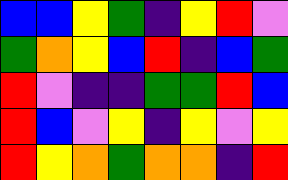[["blue", "blue", "yellow", "green", "indigo", "yellow", "red", "violet"], ["green", "orange", "yellow", "blue", "red", "indigo", "blue", "green"], ["red", "violet", "indigo", "indigo", "green", "green", "red", "blue"], ["red", "blue", "violet", "yellow", "indigo", "yellow", "violet", "yellow"], ["red", "yellow", "orange", "green", "orange", "orange", "indigo", "red"]]